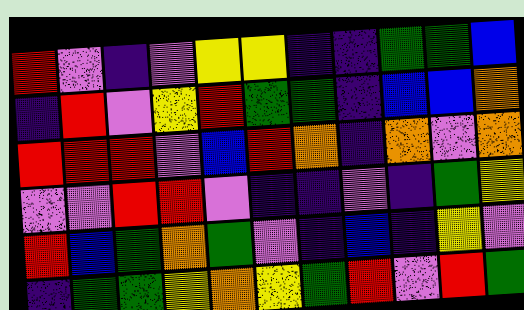[["red", "violet", "indigo", "violet", "yellow", "yellow", "indigo", "indigo", "green", "green", "blue"], ["indigo", "red", "violet", "yellow", "red", "green", "green", "indigo", "blue", "blue", "orange"], ["red", "red", "red", "violet", "blue", "red", "orange", "indigo", "orange", "violet", "orange"], ["violet", "violet", "red", "red", "violet", "indigo", "indigo", "violet", "indigo", "green", "yellow"], ["red", "blue", "green", "orange", "green", "violet", "indigo", "blue", "indigo", "yellow", "violet"], ["indigo", "green", "green", "yellow", "orange", "yellow", "green", "red", "violet", "red", "green"]]